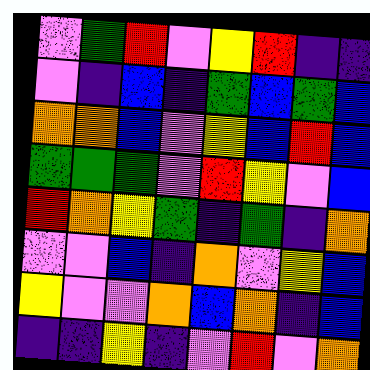[["violet", "green", "red", "violet", "yellow", "red", "indigo", "indigo"], ["violet", "indigo", "blue", "indigo", "green", "blue", "green", "blue"], ["orange", "orange", "blue", "violet", "yellow", "blue", "red", "blue"], ["green", "green", "green", "violet", "red", "yellow", "violet", "blue"], ["red", "orange", "yellow", "green", "indigo", "green", "indigo", "orange"], ["violet", "violet", "blue", "indigo", "orange", "violet", "yellow", "blue"], ["yellow", "violet", "violet", "orange", "blue", "orange", "indigo", "blue"], ["indigo", "indigo", "yellow", "indigo", "violet", "red", "violet", "orange"]]